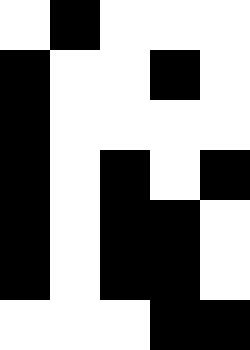[["white", "black", "white", "white", "white"], ["black", "white", "white", "black", "white"], ["black", "white", "white", "white", "white"], ["black", "white", "black", "white", "black"], ["black", "white", "black", "black", "white"], ["black", "white", "black", "black", "white"], ["white", "white", "white", "black", "black"]]